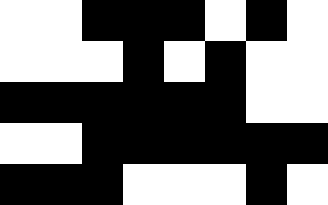[["white", "white", "black", "black", "black", "white", "black", "white"], ["white", "white", "white", "black", "white", "black", "white", "white"], ["black", "black", "black", "black", "black", "black", "white", "white"], ["white", "white", "black", "black", "black", "black", "black", "black"], ["black", "black", "black", "white", "white", "white", "black", "white"]]